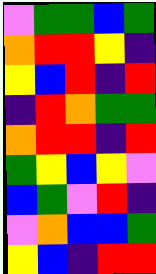[["violet", "green", "green", "blue", "green"], ["orange", "red", "red", "yellow", "indigo"], ["yellow", "blue", "red", "indigo", "red"], ["indigo", "red", "orange", "green", "green"], ["orange", "red", "red", "indigo", "red"], ["green", "yellow", "blue", "yellow", "violet"], ["blue", "green", "violet", "red", "indigo"], ["violet", "orange", "blue", "blue", "green"], ["yellow", "blue", "indigo", "red", "red"]]